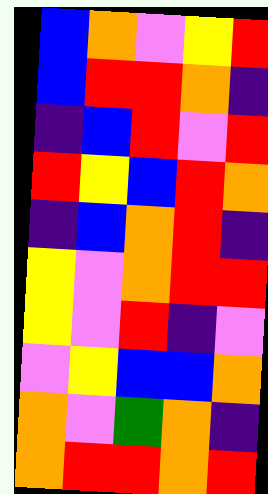[["blue", "orange", "violet", "yellow", "red"], ["blue", "red", "red", "orange", "indigo"], ["indigo", "blue", "red", "violet", "red"], ["red", "yellow", "blue", "red", "orange"], ["indigo", "blue", "orange", "red", "indigo"], ["yellow", "violet", "orange", "red", "red"], ["yellow", "violet", "red", "indigo", "violet"], ["violet", "yellow", "blue", "blue", "orange"], ["orange", "violet", "green", "orange", "indigo"], ["orange", "red", "red", "orange", "red"]]